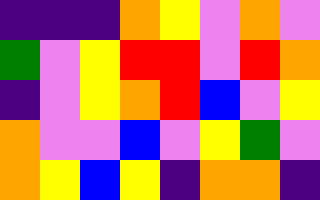[["indigo", "indigo", "indigo", "orange", "yellow", "violet", "orange", "violet"], ["green", "violet", "yellow", "red", "red", "violet", "red", "orange"], ["indigo", "violet", "yellow", "orange", "red", "blue", "violet", "yellow"], ["orange", "violet", "violet", "blue", "violet", "yellow", "green", "violet"], ["orange", "yellow", "blue", "yellow", "indigo", "orange", "orange", "indigo"]]